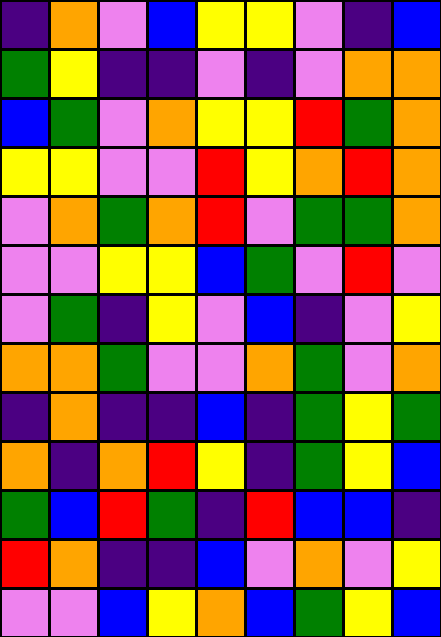[["indigo", "orange", "violet", "blue", "yellow", "yellow", "violet", "indigo", "blue"], ["green", "yellow", "indigo", "indigo", "violet", "indigo", "violet", "orange", "orange"], ["blue", "green", "violet", "orange", "yellow", "yellow", "red", "green", "orange"], ["yellow", "yellow", "violet", "violet", "red", "yellow", "orange", "red", "orange"], ["violet", "orange", "green", "orange", "red", "violet", "green", "green", "orange"], ["violet", "violet", "yellow", "yellow", "blue", "green", "violet", "red", "violet"], ["violet", "green", "indigo", "yellow", "violet", "blue", "indigo", "violet", "yellow"], ["orange", "orange", "green", "violet", "violet", "orange", "green", "violet", "orange"], ["indigo", "orange", "indigo", "indigo", "blue", "indigo", "green", "yellow", "green"], ["orange", "indigo", "orange", "red", "yellow", "indigo", "green", "yellow", "blue"], ["green", "blue", "red", "green", "indigo", "red", "blue", "blue", "indigo"], ["red", "orange", "indigo", "indigo", "blue", "violet", "orange", "violet", "yellow"], ["violet", "violet", "blue", "yellow", "orange", "blue", "green", "yellow", "blue"]]